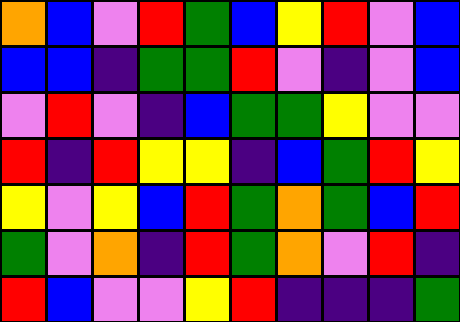[["orange", "blue", "violet", "red", "green", "blue", "yellow", "red", "violet", "blue"], ["blue", "blue", "indigo", "green", "green", "red", "violet", "indigo", "violet", "blue"], ["violet", "red", "violet", "indigo", "blue", "green", "green", "yellow", "violet", "violet"], ["red", "indigo", "red", "yellow", "yellow", "indigo", "blue", "green", "red", "yellow"], ["yellow", "violet", "yellow", "blue", "red", "green", "orange", "green", "blue", "red"], ["green", "violet", "orange", "indigo", "red", "green", "orange", "violet", "red", "indigo"], ["red", "blue", "violet", "violet", "yellow", "red", "indigo", "indigo", "indigo", "green"]]